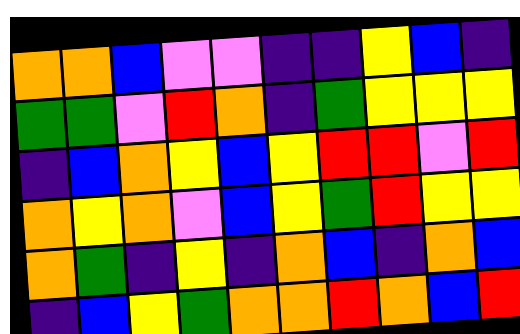[["orange", "orange", "blue", "violet", "violet", "indigo", "indigo", "yellow", "blue", "indigo"], ["green", "green", "violet", "red", "orange", "indigo", "green", "yellow", "yellow", "yellow"], ["indigo", "blue", "orange", "yellow", "blue", "yellow", "red", "red", "violet", "red"], ["orange", "yellow", "orange", "violet", "blue", "yellow", "green", "red", "yellow", "yellow"], ["orange", "green", "indigo", "yellow", "indigo", "orange", "blue", "indigo", "orange", "blue"], ["indigo", "blue", "yellow", "green", "orange", "orange", "red", "orange", "blue", "red"]]